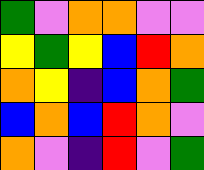[["green", "violet", "orange", "orange", "violet", "violet"], ["yellow", "green", "yellow", "blue", "red", "orange"], ["orange", "yellow", "indigo", "blue", "orange", "green"], ["blue", "orange", "blue", "red", "orange", "violet"], ["orange", "violet", "indigo", "red", "violet", "green"]]